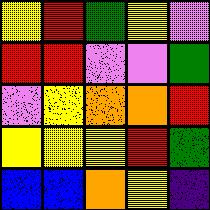[["yellow", "red", "green", "yellow", "violet"], ["red", "red", "violet", "violet", "green"], ["violet", "yellow", "orange", "orange", "red"], ["yellow", "yellow", "yellow", "red", "green"], ["blue", "blue", "orange", "yellow", "indigo"]]